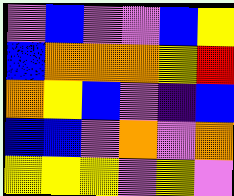[["violet", "blue", "violet", "violet", "blue", "yellow"], ["blue", "orange", "orange", "orange", "yellow", "red"], ["orange", "yellow", "blue", "violet", "indigo", "blue"], ["blue", "blue", "violet", "orange", "violet", "orange"], ["yellow", "yellow", "yellow", "violet", "yellow", "violet"]]